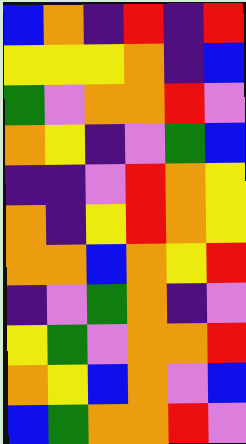[["blue", "orange", "indigo", "red", "indigo", "red"], ["yellow", "yellow", "yellow", "orange", "indigo", "blue"], ["green", "violet", "orange", "orange", "red", "violet"], ["orange", "yellow", "indigo", "violet", "green", "blue"], ["indigo", "indigo", "violet", "red", "orange", "yellow"], ["orange", "indigo", "yellow", "red", "orange", "yellow"], ["orange", "orange", "blue", "orange", "yellow", "red"], ["indigo", "violet", "green", "orange", "indigo", "violet"], ["yellow", "green", "violet", "orange", "orange", "red"], ["orange", "yellow", "blue", "orange", "violet", "blue"], ["blue", "green", "orange", "orange", "red", "violet"]]